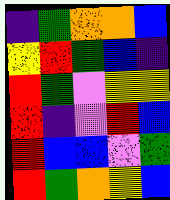[["indigo", "green", "orange", "orange", "blue"], ["yellow", "red", "green", "blue", "indigo"], ["red", "green", "violet", "yellow", "yellow"], ["red", "indigo", "violet", "red", "blue"], ["red", "blue", "blue", "violet", "green"], ["red", "green", "orange", "yellow", "blue"]]